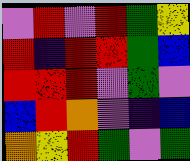[["violet", "red", "violet", "red", "green", "yellow"], ["red", "indigo", "red", "red", "green", "blue"], ["red", "red", "red", "violet", "green", "violet"], ["blue", "red", "orange", "violet", "indigo", "blue"], ["orange", "yellow", "red", "green", "violet", "green"]]